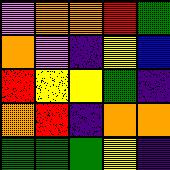[["violet", "orange", "orange", "red", "green"], ["orange", "violet", "indigo", "yellow", "blue"], ["red", "yellow", "yellow", "green", "indigo"], ["orange", "red", "indigo", "orange", "orange"], ["green", "green", "green", "yellow", "indigo"]]